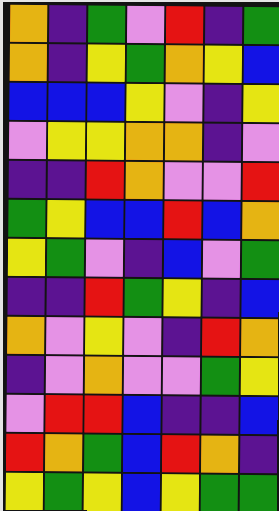[["orange", "indigo", "green", "violet", "red", "indigo", "green"], ["orange", "indigo", "yellow", "green", "orange", "yellow", "blue"], ["blue", "blue", "blue", "yellow", "violet", "indigo", "yellow"], ["violet", "yellow", "yellow", "orange", "orange", "indigo", "violet"], ["indigo", "indigo", "red", "orange", "violet", "violet", "red"], ["green", "yellow", "blue", "blue", "red", "blue", "orange"], ["yellow", "green", "violet", "indigo", "blue", "violet", "green"], ["indigo", "indigo", "red", "green", "yellow", "indigo", "blue"], ["orange", "violet", "yellow", "violet", "indigo", "red", "orange"], ["indigo", "violet", "orange", "violet", "violet", "green", "yellow"], ["violet", "red", "red", "blue", "indigo", "indigo", "blue"], ["red", "orange", "green", "blue", "red", "orange", "indigo"], ["yellow", "green", "yellow", "blue", "yellow", "green", "green"]]